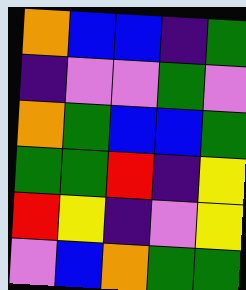[["orange", "blue", "blue", "indigo", "green"], ["indigo", "violet", "violet", "green", "violet"], ["orange", "green", "blue", "blue", "green"], ["green", "green", "red", "indigo", "yellow"], ["red", "yellow", "indigo", "violet", "yellow"], ["violet", "blue", "orange", "green", "green"]]